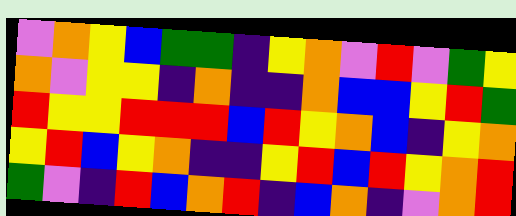[["violet", "orange", "yellow", "blue", "green", "green", "indigo", "yellow", "orange", "violet", "red", "violet", "green", "yellow"], ["orange", "violet", "yellow", "yellow", "indigo", "orange", "indigo", "indigo", "orange", "blue", "blue", "yellow", "red", "green"], ["red", "yellow", "yellow", "red", "red", "red", "blue", "red", "yellow", "orange", "blue", "indigo", "yellow", "orange"], ["yellow", "red", "blue", "yellow", "orange", "indigo", "indigo", "yellow", "red", "blue", "red", "yellow", "orange", "red"], ["green", "violet", "indigo", "red", "blue", "orange", "red", "indigo", "blue", "orange", "indigo", "violet", "orange", "red"]]